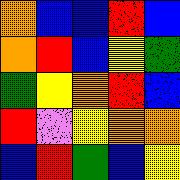[["orange", "blue", "blue", "red", "blue"], ["orange", "red", "blue", "yellow", "green"], ["green", "yellow", "orange", "red", "blue"], ["red", "violet", "yellow", "orange", "orange"], ["blue", "red", "green", "blue", "yellow"]]